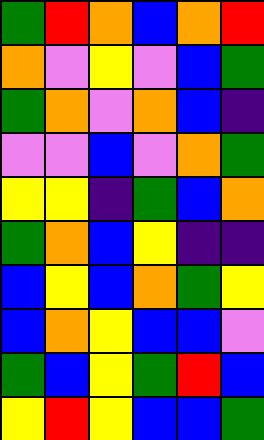[["green", "red", "orange", "blue", "orange", "red"], ["orange", "violet", "yellow", "violet", "blue", "green"], ["green", "orange", "violet", "orange", "blue", "indigo"], ["violet", "violet", "blue", "violet", "orange", "green"], ["yellow", "yellow", "indigo", "green", "blue", "orange"], ["green", "orange", "blue", "yellow", "indigo", "indigo"], ["blue", "yellow", "blue", "orange", "green", "yellow"], ["blue", "orange", "yellow", "blue", "blue", "violet"], ["green", "blue", "yellow", "green", "red", "blue"], ["yellow", "red", "yellow", "blue", "blue", "green"]]